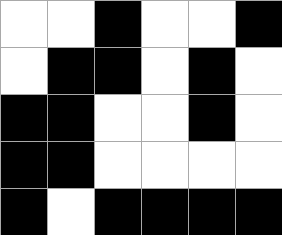[["white", "white", "black", "white", "white", "black"], ["white", "black", "black", "white", "black", "white"], ["black", "black", "white", "white", "black", "white"], ["black", "black", "white", "white", "white", "white"], ["black", "white", "black", "black", "black", "black"]]